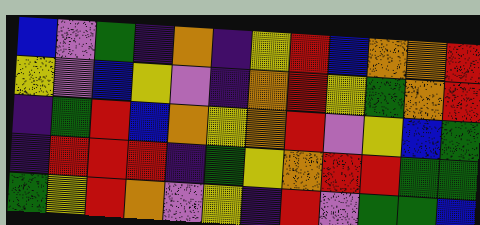[["blue", "violet", "green", "indigo", "orange", "indigo", "yellow", "red", "blue", "orange", "orange", "red"], ["yellow", "violet", "blue", "yellow", "violet", "indigo", "orange", "red", "yellow", "green", "orange", "red"], ["indigo", "green", "red", "blue", "orange", "yellow", "orange", "red", "violet", "yellow", "blue", "green"], ["indigo", "red", "red", "red", "indigo", "green", "yellow", "orange", "red", "red", "green", "green"], ["green", "yellow", "red", "orange", "violet", "yellow", "indigo", "red", "violet", "green", "green", "blue"]]